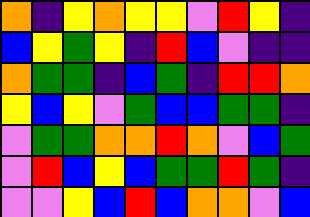[["orange", "indigo", "yellow", "orange", "yellow", "yellow", "violet", "red", "yellow", "indigo"], ["blue", "yellow", "green", "yellow", "indigo", "red", "blue", "violet", "indigo", "indigo"], ["orange", "green", "green", "indigo", "blue", "green", "indigo", "red", "red", "orange"], ["yellow", "blue", "yellow", "violet", "green", "blue", "blue", "green", "green", "indigo"], ["violet", "green", "green", "orange", "orange", "red", "orange", "violet", "blue", "green"], ["violet", "red", "blue", "yellow", "blue", "green", "green", "red", "green", "indigo"], ["violet", "violet", "yellow", "blue", "red", "blue", "orange", "orange", "violet", "blue"]]